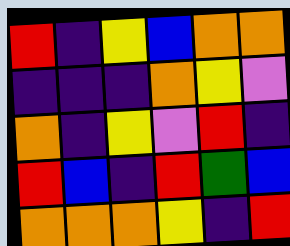[["red", "indigo", "yellow", "blue", "orange", "orange"], ["indigo", "indigo", "indigo", "orange", "yellow", "violet"], ["orange", "indigo", "yellow", "violet", "red", "indigo"], ["red", "blue", "indigo", "red", "green", "blue"], ["orange", "orange", "orange", "yellow", "indigo", "red"]]